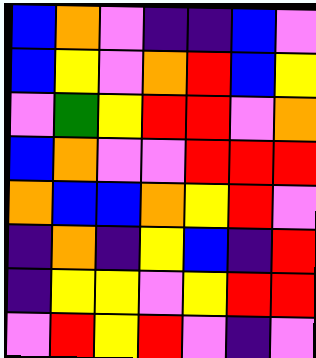[["blue", "orange", "violet", "indigo", "indigo", "blue", "violet"], ["blue", "yellow", "violet", "orange", "red", "blue", "yellow"], ["violet", "green", "yellow", "red", "red", "violet", "orange"], ["blue", "orange", "violet", "violet", "red", "red", "red"], ["orange", "blue", "blue", "orange", "yellow", "red", "violet"], ["indigo", "orange", "indigo", "yellow", "blue", "indigo", "red"], ["indigo", "yellow", "yellow", "violet", "yellow", "red", "red"], ["violet", "red", "yellow", "red", "violet", "indigo", "violet"]]